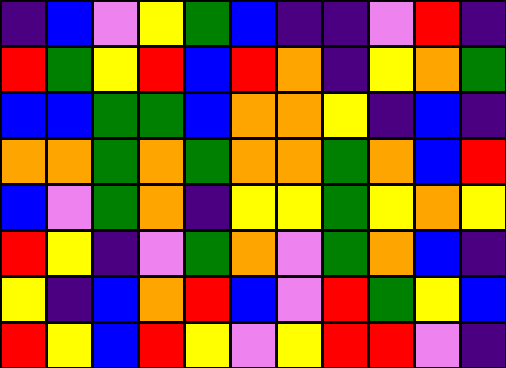[["indigo", "blue", "violet", "yellow", "green", "blue", "indigo", "indigo", "violet", "red", "indigo"], ["red", "green", "yellow", "red", "blue", "red", "orange", "indigo", "yellow", "orange", "green"], ["blue", "blue", "green", "green", "blue", "orange", "orange", "yellow", "indigo", "blue", "indigo"], ["orange", "orange", "green", "orange", "green", "orange", "orange", "green", "orange", "blue", "red"], ["blue", "violet", "green", "orange", "indigo", "yellow", "yellow", "green", "yellow", "orange", "yellow"], ["red", "yellow", "indigo", "violet", "green", "orange", "violet", "green", "orange", "blue", "indigo"], ["yellow", "indigo", "blue", "orange", "red", "blue", "violet", "red", "green", "yellow", "blue"], ["red", "yellow", "blue", "red", "yellow", "violet", "yellow", "red", "red", "violet", "indigo"]]